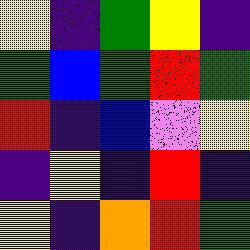[["yellow", "indigo", "green", "yellow", "indigo"], ["green", "blue", "green", "red", "green"], ["red", "indigo", "blue", "violet", "yellow"], ["indigo", "yellow", "indigo", "red", "indigo"], ["yellow", "indigo", "orange", "red", "green"]]